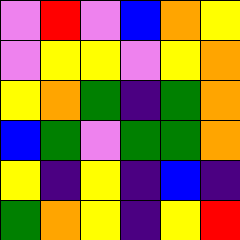[["violet", "red", "violet", "blue", "orange", "yellow"], ["violet", "yellow", "yellow", "violet", "yellow", "orange"], ["yellow", "orange", "green", "indigo", "green", "orange"], ["blue", "green", "violet", "green", "green", "orange"], ["yellow", "indigo", "yellow", "indigo", "blue", "indigo"], ["green", "orange", "yellow", "indigo", "yellow", "red"]]